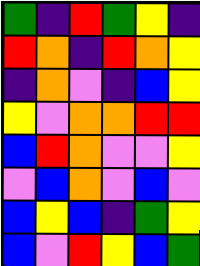[["green", "indigo", "red", "green", "yellow", "indigo"], ["red", "orange", "indigo", "red", "orange", "yellow"], ["indigo", "orange", "violet", "indigo", "blue", "yellow"], ["yellow", "violet", "orange", "orange", "red", "red"], ["blue", "red", "orange", "violet", "violet", "yellow"], ["violet", "blue", "orange", "violet", "blue", "violet"], ["blue", "yellow", "blue", "indigo", "green", "yellow"], ["blue", "violet", "red", "yellow", "blue", "green"]]